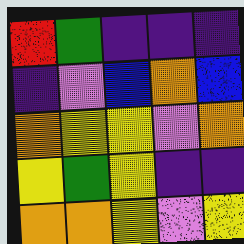[["red", "green", "indigo", "indigo", "indigo"], ["indigo", "violet", "blue", "orange", "blue"], ["orange", "yellow", "yellow", "violet", "orange"], ["yellow", "green", "yellow", "indigo", "indigo"], ["orange", "orange", "yellow", "violet", "yellow"]]